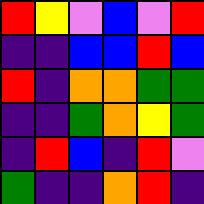[["red", "yellow", "violet", "blue", "violet", "red"], ["indigo", "indigo", "blue", "blue", "red", "blue"], ["red", "indigo", "orange", "orange", "green", "green"], ["indigo", "indigo", "green", "orange", "yellow", "green"], ["indigo", "red", "blue", "indigo", "red", "violet"], ["green", "indigo", "indigo", "orange", "red", "indigo"]]